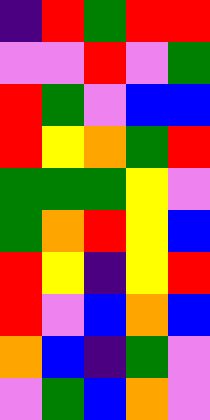[["indigo", "red", "green", "red", "red"], ["violet", "violet", "red", "violet", "green"], ["red", "green", "violet", "blue", "blue"], ["red", "yellow", "orange", "green", "red"], ["green", "green", "green", "yellow", "violet"], ["green", "orange", "red", "yellow", "blue"], ["red", "yellow", "indigo", "yellow", "red"], ["red", "violet", "blue", "orange", "blue"], ["orange", "blue", "indigo", "green", "violet"], ["violet", "green", "blue", "orange", "violet"]]